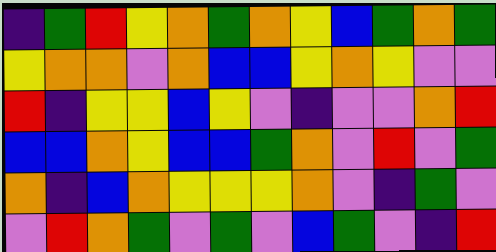[["indigo", "green", "red", "yellow", "orange", "green", "orange", "yellow", "blue", "green", "orange", "green"], ["yellow", "orange", "orange", "violet", "orange", "blue", "blue", "yellow", "orange", "yellow", "violet", "violet"], ["red", "indigo", "yellow", "yellow", "blue", "yellow", "violet", "indigo", "violet", "violet", "orange", "red"], ["blue", "blue", "orange", "yellow", "blue", "blue", "green", "orange", "violet", "red", "violet", "green"], ["orange", "indigo", "blue", "orange", "yellow", "yellow", "yellow", "orange", "violet", "indigo", "green", "violet"], ["violet", "red", "orange", "green", "violet", "green", "violet", "blue", "green", "violet", "indigo", "red"]]